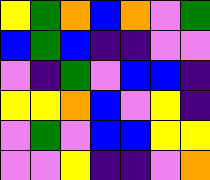[["yellow", "green", "orange", "blue", "orange", "violet", "green"], ["blue", "green", "blue", "indigo", "indigo", "violet", "violet"], ["violet", "indigo", "green", "violet", "blue", "blue", "indigo"], ["yellow", "yellow", "orange", "blue", "violet", "yellow", "indigo"], ["violet", "green", "violet", "blue", "blue", "yellow", "yellow"], ["violet", "violet", "yellow", "indigo", "indigo", "violet", "orange"]]